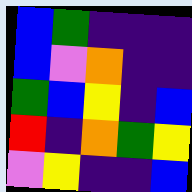[["blue", "green", "indigo", "indigo", "indigo"], ["blue", "violet", "orange", "indigo", "indigo"], ["green", "blue", "yellow", "indigo", "blue"], ["red", "indigo", "orange", "green", "yellow"], ["violet", "yellow", "indigo", "indigo", "blue"]]